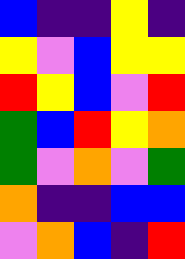[["blue", "indigo", "indigo", "yellow", "indigo"], ["yellow", "violet", "blue", "yellow", "yellow"], ["red", "yellow", "blue", "violet", "red"], ["green", "blue", "red", "yellow", "orange"], ["green", "violet", "orange", "violet", "green"], ["orange", "indigo", "indigo", "blue", "blue"], ["violet", "orange", "blue", "indigo", "red"]]